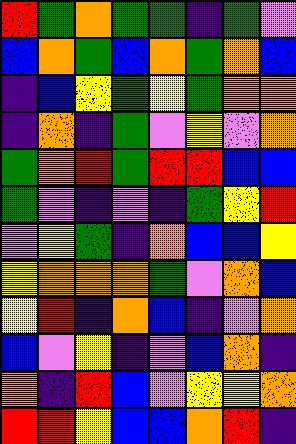[["red", "green", "orange", "green", "green", "indigo", "green", "violet"], ["blue", "orange", "green", "blue", "orange", "green", "orange", "blue"], ["indigo", "blue", "yellow", "green", "yellow", "green", "orange", "orange"], ["indigo", "orange", "indigo", "green", "violet", "yellow", "violet", "orange"], ["green", "orange", "red", "green", "red", "red", "blue", "blue"], ["green", "violet", "indigo", "violet", "indigo", "green", "yellow", "red"], ["violet", "yellow", "green", "indigo", "orange", "blue", "blue", "yellow"], ["yellow", "orange", "orange", "orange", "green", "violet", "orange", "blue"], ["yellow", "red", "indigo", "orange", "blue", "indigo", "violet", "orange"], ["blue", "violet", "yellow", "indigo", "violet", "blue", "orange", "indigo"], ["orange", "indigo", "red", "blue", "violet", "yellow", "yellow", "orange"], ["red", "red", "yellow", "blue", "blue", "orange", "red", "indigo"]]